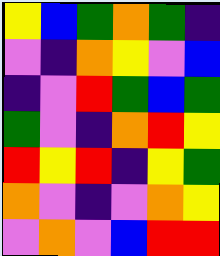[["yellow", "blue", "green", "orange", "green", "indigo"], ["violet", "indigo", "orange", "yellow", "violet", "blue"], ["indigo", "violet", "red", "green", "blue", "green"], ["green", "violet", "indigo", "orange", "red", "yellow"], ["red", "yellow", "red", "indigo", "yellow", "green"], ["orange", "violet", "indigo", "violet", "orange", "yellow"], ["violet", "orange", "violet", "blue", "red", "red"]]